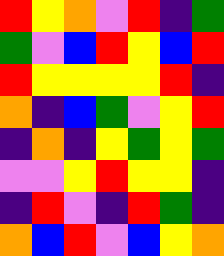[["red", "yellow", "orange", "violet", "red", "indigo", "green"], ["green", "violet", "blue", "red", "yellow", "blue", "red"], ["red", "yellow", "yellow", "yellow", "yellow", "red", "indigo"], ["orange", "indigo", "blue", "green", "violet", "yellow", "red"], ["indigo", "orange", "indigo", "yellow", "green", "yellow", "green"], ["violet", "violet", "yellow", "red", "yellow", "yellow", "indigo"], ["indigo", "red", "violet", "indigo", "red", "green", "indigo"], ["orange", "blue", "red", "violet", "blue", "yellow", "orange"]]